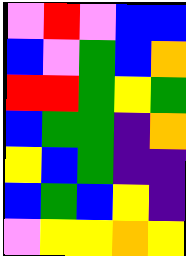[["violet", "red", "violet", "blue", "blue"], ["blue", "violet", "green", "blue", "orange"], ["red", "red", "green", "yellow", "green"], ["blue", "green", "green", "indigo", "orange"], ["yellow", "blue", "green", "indigo", "indigo"], ["blue", "green", "blue", "yellow", "indigo"], ["violet", "yellow", "yellow", "orange", "yellow"]]